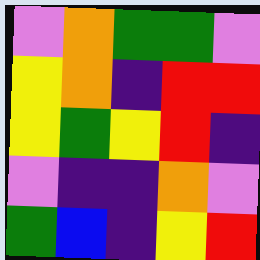[["violet", "orange", "green", "green", "violet"], ["yellow", "orange", "indigo", "red", "red"], ["yellow", "green", "yellow", "red", "indigo"], ["violet", "indigo", "indigo", "orange", "violet"], ["green", "blue", "indigo", "yellow", "red"]]